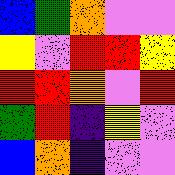[["blue", "green", "orange", "violet", "violet"], ["yellow", "violet", "red", "red", "yellow"], ["red", "red", "orange", "violet", "red"], ["green", "red", "indigo", "yellow", "violet"], ["blue", "orange", "indigo", "violet", "violet"]]